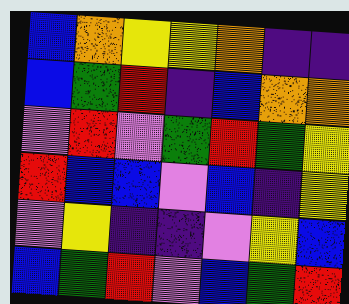[["blue", "orange", "yellow", "yellow", "orange", "indigo", "indigo"], ["blue", "green", "red", "indigo", "blue", "orange", "orange"], ["violet", "red", "violet", "green", "red", "green", "yellow"], ["red", "blue", "blue", "violet", "blue", "indigo", "yellow"], ["violet", "yellow", "indigo", "indigo", "violet", "yellow", "blue"], ["blue", "green", "red", "violet", "blue", "green", "red"]]